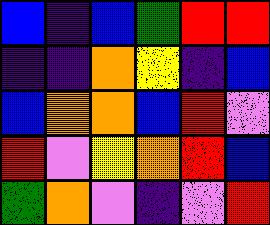[["blue", "indigo", "blue", "green", "red", "red"], ["indigo", "indigo", "orange", "yellow", "indigo", "blue"], ["blue", "orange", "orange", "blue", "red", "violet"], ["red", "violet", "yellow", "orange", "red", "blue"], ["green", "orange", "violet", "indigo", "violet", "red"]]